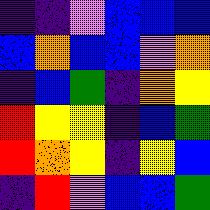[["indigo", "indigo", "violet", "blue", "blue", "blue"], ["blue", "orange", "blue", "blue", "violet", "orange"], ["indigo", "blue", "green", "indigo", "orange", "yellow"], ["red", "yellow", "yellow", "indigo", "blue", "green"], ["red", "orange", "yellow", "indigo", "yellow", "blue"], ["indigo", "red", "violet", "blue", "blue", "green"]]